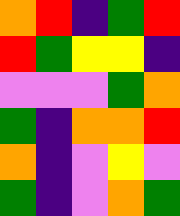[["orange", "red", "indigo", "green", "red"], ["red", "green", "yellow", "yellow", "indigo"], ["violet", "violet", "violet", "green", "orange"], ["green", "indigo", "orange", "orange", "red"], ["orange", "indigo", "violet", "yellow", "violet"], ["green", "indigo", "violet", "orange", "green"]]